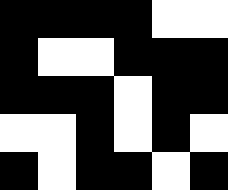[["black", "black", "black", "black", "white", "white"], ["black", "white", "white", "black", "black", "black"], ["black", "black", "black", "white", "black", "black"], ["white", "white", "black", "white", "black", "white"], ["black", "white", "black", "black", "white", "black"]]